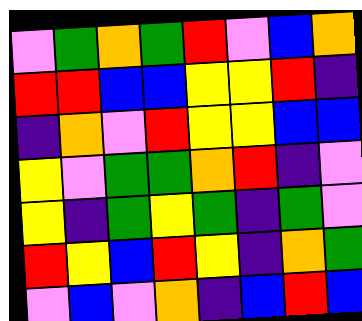[["violet", "green", "orange", "green", "red", "violet", "blue", "orange"], ["red", "red", "blue", "blue", "yellow", "yellow", "red", "indigo"], ["indigo", "orange", "violet", "red", "yellow", "yellow", "blue", "blue"], ["yellow", "violet", "green", "green", "orange", "red", "indigo", "violet"], ["yellow", "indigo", "green", "yellow", "green", "indigo", "green", "violet"], ["red", "yellow", "blue", "red", "yellow", "indigo", "orange", "green"], ["violet", "blue", "violet", "orange", "indigo", "blue", "red", "blue"]]